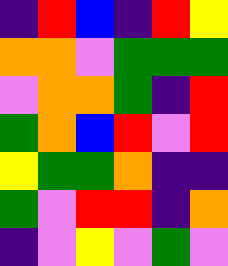[["indigo", "red", "blue", "indigo", "red", "yellow"], ["orange", "orange", "violet", "green", "green", "green"], ["violet", "orange", "orange", "green", "indigo", "red"], ["green", "orange", "blue", "red", "violet", "red"], ["yellow", "green", "green", "orange", "indigo", "indigo"], ["green", "violet", "red", "red", "indigo", "orange"], ["indigo", "violet", "yellow", "violet", "green", "violet"]]